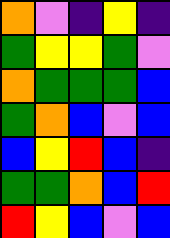[["orange", "violet", "indigo", "yellow", "indigo"], ["green", "yellow", "yellow", "green", "violet"], ["orange", "green", "green", "green", "blue"], ["green", "orange", "blue", "violet", "blue"], ["blue", "yellow", "red", "blue", "indigo"], ["green", "green", "orange", "blue", "red"], ["red", "yellow", "blue", "violet", "blue"]]